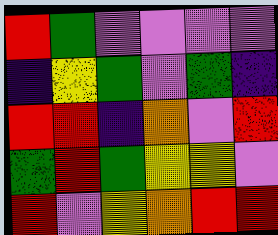[["red", "green", "violet", "violet", "violet", "violet"], ["indigo", "yellow", "green", "violet", "green", "indigo"], ["red", "red", "indigo", "orange", "violet", "red"], ["green", "red", "green", "yellow", "yellow", "violet"], ["red", "violet", "yellow", "orange", "red", "red"]]